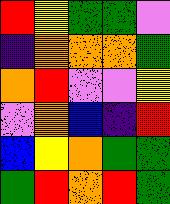[["red", "yellow", "green", "green", "violet"], ["indigo", "orange", "orange", "orange", "green"], ["orange", "red", "violet", "violet", "yellow"], ["violet", "orange", "blue", "indigo", "red"], ["blue", "yellow", "orange", "green", "green"], ["green", "red", "orange", "red", "green"]]